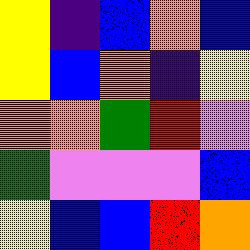[["yellow", "indigo", "blue", "orange", "blue"], ["yellow", "blue", "orange", "indigo", "yellow"], ["orange", "orange", "green", "red", "violet"], ["green", "violet", "violet", "violet", "blue"], ["yellow", "blue", "blue", "red", "orange"]]